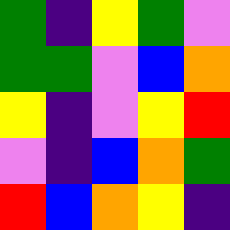[["green", "indigo", "yellow", "green", "violet"], ["green", "green", "violet", "blue", "orange"], ["yellow", "indigo", "violet", "yellow", "red"], ["violet", "indigo", "blue", "orange", "green"], ["red", "blue", "orange", "yellow", "indigo"]]